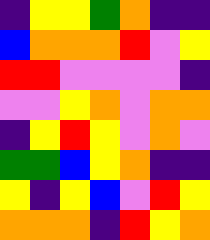[["indigo", "yellow", "yellow", "green", "orange", "indigo", "indigo"], ["blue", "orange", "orange", "orange", "red", "violet", "yellow"], ["red", "red", "violet", "violet", "violet", "violet", "indigo"], ["violet", "violet", "yellow", "orange", "violet", "orange", "orange"], ["indigo", "yellow", "red", "yellow", "violet", "orange", "violet"], ["green", "green", "blue", "yellow", "orange", "indigo", "indigo"], ["yellow", "indigo", "yellow", "blue", "violet", "red", "yellow"], ["orange", "orange", "orange", "indigo", "red", "yellow", "orange"]]